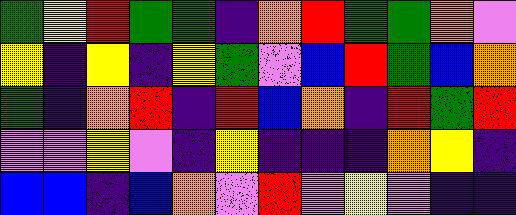[["green", "yellow", "red", "green", "green", "indigo", "orange", "red", "green", "green", "orange", "violet"], ["yellow", "indigo", "yellow", "indigo", "yellow", "green", "violet", "blue", "red", "green", "blue", "orange"], ["green", "indigo", "orange", "red", "indigo", "red", "blue", "orange", "indigo", "red", "green", "red"], ["violet", "violet", "yellow", "violet", "indigo", "yellow", "indigo", "indigo", "indigo", "orange", "yellow", "indigo"], ["blue", "blue", "indigo", "blue", "orange", "violet", "red", "violet", "yellow", "violet", "indigo", "indigo"]]